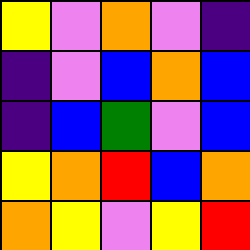[["yellow", "violet", "orange", "violet", "indigo"], ["indigo", "violet", "blue", "orange", "blue"], ["indigo", "blue", "green", "violet", "blue"], ["yellow", "orange", "red", "blue", "orange"], ["orange", "yellow", "violet", "yellow", "red"]]